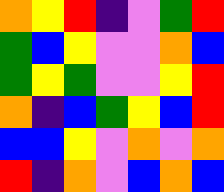[["orange", "yellow", "red", "indigo", "violet", "green", "red"], ["green", "blue", "yellow", "violet", "violet", "orange", "blue"], ["green", "yellow", "green", "violet", "violet", "yellow", "red"], ["orange", "indigo", "blue", "green", "yellow", "blue", "red"], ["blue", "blue", "yellow", "violet", "orange", "violet", "orange"], ["red", "indigo", "orange", "violet", "blue", "orange", "blue"]]